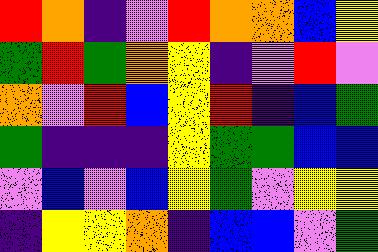[["red", "orange", "indigo", "violet", "red", "orange", "orange", "blue", "yellow"], ["green", "red", "green", "orange", "yellow", "indigo", "violet", "red", "violet"], ["orange", "violet", "red", "blue", "yellow", "red", "indigo", "blue", "green"], ["green", "indigo", "indigo", "indigo", "yellow", "green", "green", "blue", "blue"], ["violet", "blue", "violet", "blue", "yellow", "green", "violet", "yellow", "yellow"], ["indigo", "yellow", "yellow", "orange", "indigo", "blue", "blue", "violet", "green"]]